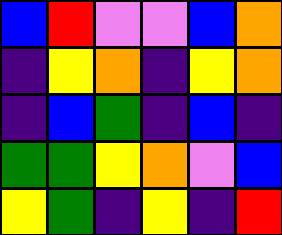[["blue", "red", "violet", "violet", "blue", "orange"], ["indigo", "yellow", "orange", "indigo", "yellow", "orange"], ["indigo", "blue", "green", "indigo", "blue", "indigo"], ["green", "green", "yellow", "orange", "violet", "blue"], ["yellow", "green", "indigo", "yellow", "indigo", "red"]]